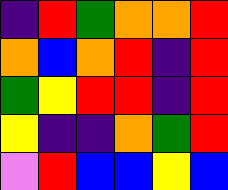[["indigo", "red", "green", "orange", "orange", "red"], ["orange", "blue", "orange", "red", "indigo", "red"], ["green", "yellow", "red", "red", "indigo", "red"], ["yellow", "indigo", "indigo", "orange", "green", "red"], ["violet", "red", "blue", "blue", "yellow", "blue"]]